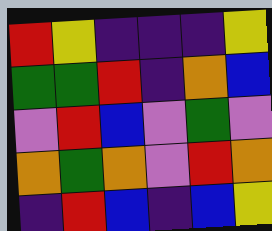[["red", "yellow", "indigo", "indigo", "indigo", "yellow"], ["green", "green", "red", "indigo", "orange", "blue"], ["violet", "red", "blue", "violet", "green", "violet"], ["orange", "green", "orange", "violet", "red", "orange"], ["indigo", "red", "blue", "indigo", "blue", "yellow"]]